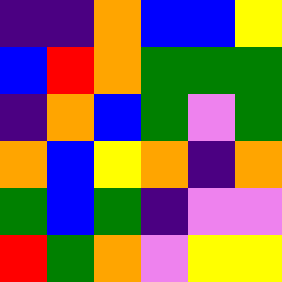[["indigo", "indigo", "orange", "blue", "blue", "yellow"], ["blue", "red", "orange", "green", "green", "green"], ["indigo", "orange", "blue", "green", "violet", "green"], ["orange", "blue", "yellow", "orange", "indigo", "orange"], ["green", "blue", "green", "indigo", "violet", "violet"], ["red", "green", "orange", "violet", "yellow", "yellow"]]